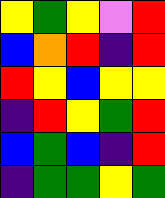[["yellow", "green", "yellow", "violet", "red"], ["blue", "orange", "red", "indigo", "red"], ["red", "yellow", "blue", "yellow", "yellow"], ["indigo", "red", "yellow", "green", "red"], ["blue", "green", "blue", "indigo", "red"], ["indigo", "green", "green", "yellow", "green"]]